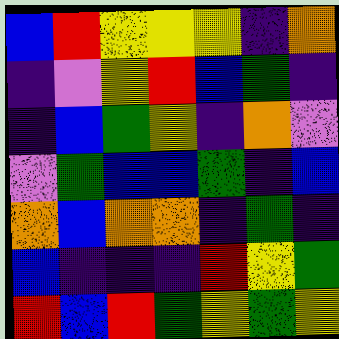[["blue", "red", "yellow", "yellow", "yellow", "indigo", "orange"], ["indigo", "violet", "yellow", "red", "blue", "green", "indigo"], ["indigo", "blue", "green", "yellow", "indigo", "orange", "violet"], ["violet", "green", "blue", "blue", "green", "indigo", "blue"], ["orange", "blue", "orange", "orange", "indigo", "green", "indigo"], ["blue", "indigo", "indigo", "indigo", "red", "yellow", "green"], ["red", "blue", "red", "green", "yellow", "green", "yellow"]]